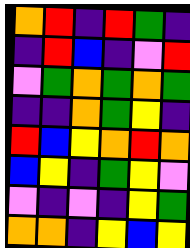[["orange", "red", "indigo", "red", "green", "indigo"], ["indigo", "red", "blue", "indigo", "violet", "red"], ["violet", "green", "orange", "green", "orange", "green"], ["indigo", "indigo", "orange", "green", "yellow", "indigo"], ["red", "blue", "yellow", "orange", "red", "orange"], ["blue", "yellow", "indigo", "green", "yellow", "violet"], ["violet", "indigo", "violet", "indigo", "yellow", "green"], ["orange", "orange", "indigo", "yellow", "blue", "yellow"]]